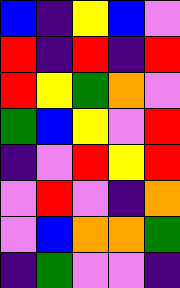[["blue", "indigo", "yellow", "blue", "violet"], ["red", "indigo", "red", "indigo", "red"], ["red", "yellow", "green", "orange", "violet"], ["green", "blue", "yellow", "violet", "red"], ["indigo", "violet", "red", "yellow", "red"], ["violet", "red", "violet", "indigo", "orange"], ["violet", "blue", "orange", "orange", "green"], ["indigo", "green", "violet", "violet", "indigo"]]